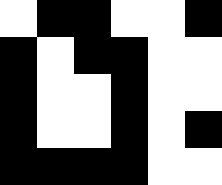[["white", "black", "black", "white", "white", "black"], ["black", "white", "black", "black", "white", "white"], ["black", "white", "white", "black", "white", "white"], ["black", "white", "white", "black", "white", "black"], ["black", "black", "black", "black", "white", "white"]]